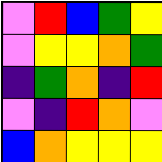[["violet", "red", "blue", "green", "yellow"], ["violet", "yellow", "yellow", "orange", "green"], ["indigo", "green", "orange", "indigo", "red"], ["violet", "indigo", "red", "orange", "violet"], ["blue", "orange", "yellow", "yellow", "yellow"]]